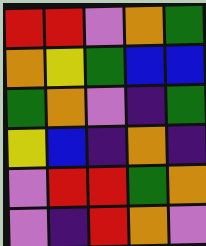[["red", "red", "violet", "orange", "green"], ["orange", "yellow", "green", "blue", "blue"], ["green", "orange", "violet", "indigo", "green"], ["yellow", "blue", "indigo", "orange", "indigo"], ["violet", "red", "red", "green", "orange"], ["violet", "indigo", "red", "orange", "violet"]]